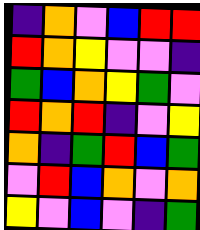[["indigo", "orange", "violet", "blue", "red", "red"], ["red", "orange", "yellow", "violet", "violet", "indigo"], ["green", "blue", "orange", "yellow", "green", "violet"], ["red", "orange", "red", "indigo", "violet", "yellow"], ["orange", "indigo", "green", "red", "blue", "green"], ["violet", "red", "blue", "orange", "violet", "orange"], ["yellow", "violet", "blue", "violet", "indigo", "green"]]